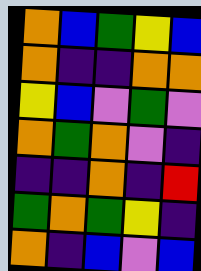[["orange", "blue", "green", "yellow", "blue"], ["orange", "indigo", "indigo", "orange", "orange"], ["yellow", "blue", "violet", "green", "violet"], ["orange", "green", "orange", "violet", "indigo"], ["indigo", "indigo", "orange", "indigo", "red"], ["green", "orange", "green", "yellow", "indigo"], ["orange", "indigo", "blue", "violet", "blue"]]